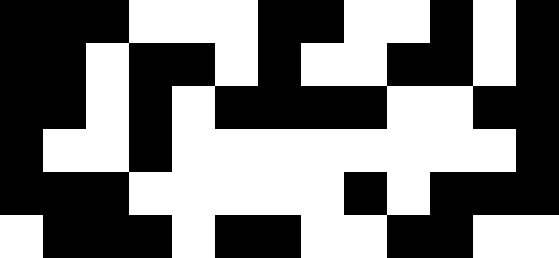[["black", "black", "black", "white", "white", "white", "black", "black", "white", "white", "black", "white", "black"], ["black", "black", "white", "black", "black", "white", "black", "white", "white", "black", "black", "white", "black"], ["black", "black", "white", "black", "white", "black", "black", "black", "black", "white", "white", "black", "black"], ["black", "white", "white", "black", "white", "white", "white", "white", "white", "white", "white", "white", "black"], ["black", "black", "black", "white", "white", "white", "white", "white", "black", "white", "black", "black", "black"], ["white", "black", "black", "black", "white", "black", "black", "white", "white", "black", "black", "white", "white"]]